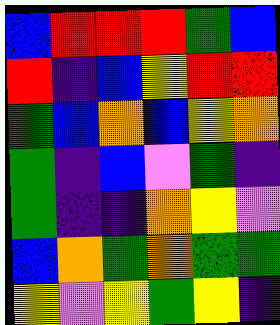[["blue", "red", "red", "red", "green", "blue"], ["red", "indigo", "blue", "yellow", "red", "red"], ["green", "blue", "orange", "blue", "yellow", "orange"], ["green", "indigo", "blue", "violet", "green", "indigo"], ["green", "indigo", "indigo", "orange", "yellow", "violet"], ["blue", "orange", "green", "orange", "green", "green"], ["yellow", "violet", "yellow", "green", "yellow", "indigo"]]